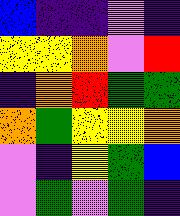[["blue", "indigo", "indigo", "violet", "indigo"], ["yellow", "yellow", "orange", "violet", "red"], ["indigo", "orange", "red", "green", "green"], ["orange", "green", "yellow", "yellow", "orange"], ["violet", "indigo", "yellow", "green", "blue"], ["violet", "green", "violet", "green", "indigo"]]